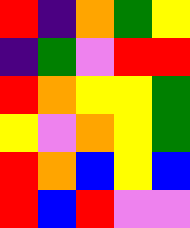[["red", "indigo", "orange", "green", "yellow"], ["indigo", "green", "violet", "red", "red"], ["red", "orange", "yellow", "yellow", "green"], ["yellow", "violet", "orange", "yellow", "green"], ["red", "orange", "blue", "yellow", "blue"], ["red", "blue", "red", "violet", "violet"]]